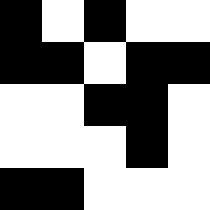[["black", "white", "black", "white", "white"], ["black", "black", "white", "black", "black"], ["white", "white", "black", "black", "white"], ["white", "white", "white", "black", "white"], ["black", "black", "white", "white", "white"]]